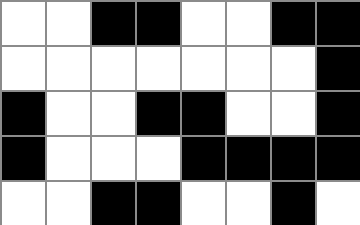[["white", "white", "black", "black", "white", "white", "black", "black"], ["white", "white", "white", "white", "white", "white", "white", "black"], ["black", "white", "white", "black", "black", "white", "white", "black"], ["black", "white", "white", "white", "black", "black", "black", "black"], ["white", "white", "black", "black", "white", "white", "black", "white"]]